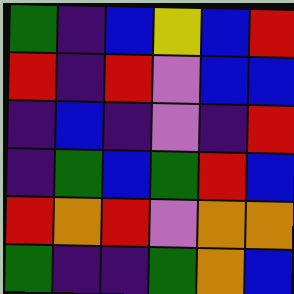[["green", "indigo", "blue", "yellow", "blue", "red"], ["red", "indigo", "red", "violet", "blue", "blue"], ["indigo", "blue", "indigo", "violet", "indigo", "red"], ["indigo", "green", "blue", "green", "red", "blue"], ["red", "orange", "red", "violet", "orange", "orange"], ["green", "indigo", "indigo", "green", "orange", "blue"]]